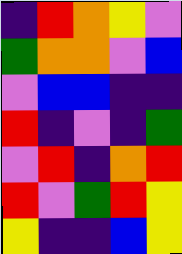[["indigo", "red", "orange", "yellow", "violet"], ["green", "orange", "orange", "violet", "blue"], ["violet", "blue", "blue", "indigo", "indigo"], ["red", "indigo", "violet", "indigo", "green"], ["violet", "red", "indigo", "orange", "red"], ["red", "violet", "green", "red", "yellow"], ["yellow", "indigo", "indigo", "blue", "yellow"]]